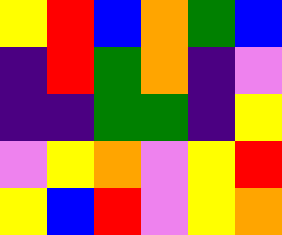[["yellow", "red", "blue", "orange", "green", "blue"], ["indigo", "red", "green", "orange", "indigo", "violet"], ["indigo", "indigo", "green", "green", "indigo", "yellow"], ["violet", "yellow", "orange", "violet", "yellow", "red"], ["yellow", "blue", "red", "violet", "yellow", "orange"]]